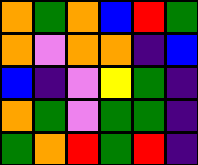[["orange", "green", "orange", "blue", "red", "green"], ["orange", "violet", "orange", "orange", "indigo", "blue"], ["blue", "indigo", "violet", "yellow", "green", "indigo"], ["orange", "green", "violet", "green", "green", "indigo"], ["green", "orange", "red", "green", "red", "indigo"]]